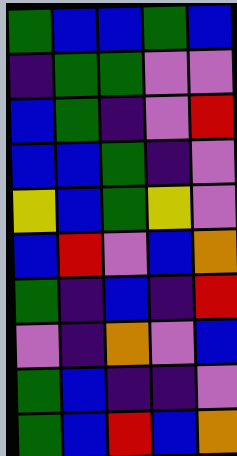[["green", "blue", "blue", "green", "blue"], ["indigo", "green", "green", "violet", "violet"], ["blue", "green", "indigo", "violet", "red"], ["blue", "blue", "green", "indigo", "violet"], ["yellow", "blue", "green", "yellow", "violet"], ["blue", "red", "violet", "blue", "orange"], ["green", "indigo", "blue", "indigo", "red"], ["violet", "indigo", "orange", "violet", "blue"], ["green", "blue", "indigo", "indigo", "violet"], ["green", "blue", "red", "blue", "orange"]]